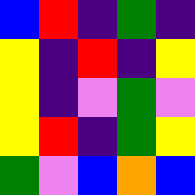[["blue", "red", "indigo", "green", "indigo"], ["yellow", "indigo", "red", "indigo", "yellow"], ["yellow", "indigo", "violet", "green", "violet"], ["yellow", "red", "indigo", "green", "yellow"], ["green", "violet", "blue", "orange", "blue"]]